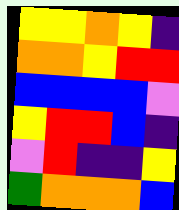[["yellow", "yellow", "orange", "yellow", "indigo"], ["orange", "orange", "yellow", "red", "red"], ["blue", "blue", "blue", "blue", "violet"], ["yellow", "red", "red", "blue", "indigo"], ["violet", "red", "indigo", "indigo", "yellow"], ["green", "orange", "orange", "orange", "blue"]]